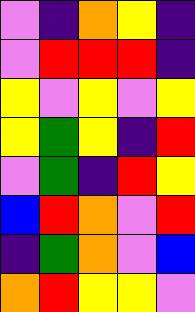[["violet", "indigo", "orange", "yellow", "indigo"], ["violet", "red", "red", "red", "indigo"], ["yellow", "violet", "yellow", "violet", "yellow"], ["yellow", "green", "yellow", "indigo", "red"], ["violet", "green", "indigo", "red", "yellow"], ["blue", "red", "orange", "violet", "red"], ["indigo", "green", "orange", "violet", "blue"], ["orange", "red", "yellow", "yellow", "violet"]]